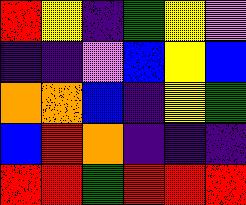[["red", "yellow", "indigo", "green", "yellow", "violet"], ["indigo", "indigo", "violet", "blue", "yellow", "blue"], ["orange", "orange", "blue", "indigo", "yellow", "green"], ["blue", "red", "orange", "indigo", "indigo", "indigo"], ["red", "red", "green", "red", "red", "red"]]